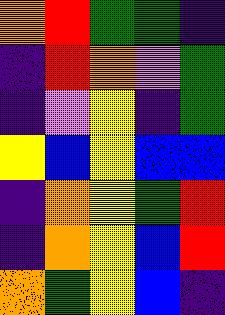[["orange", "red", "green", "green", "indigo"], ["indigo", "red", "orange", "violet", "green"], ["indigo", "violet", "yellow", "indigo", "green"], ["yellow", "blue", "yellow", "blue", "blue"], ["indigo", "orange", "yellow", "green", "red"], ["indigo", "orange", "yellow", "blue", "red"], ["orange", "green", "yellow", "blue", "indigo"]]